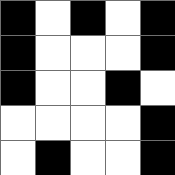[["black", "white", "black", "white", "black"], ["black", "white", "white", "white", "black"], ["black", "white", "white", "black", "white"], ["white", "white", "white", "white", "black"], ["white", "black", "white", "white", "black"]]